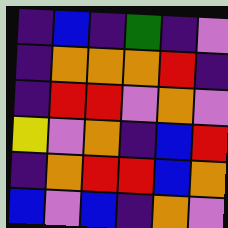[["indigo", "blue", "indigo", "green", "indigo", "violet"], ["indigo", "orange", "orange", "orange", "red", "indigo"], ["indigo", "red", "red", "violet", "orange", "violet"], ["yellow", "violet", "orange", "indigo", "blue", "red"], ["indigo", "orange", "red", "red", "blue", "orange"], ["blue", "violet", "blue", "indigo", "orange", "violet"]]